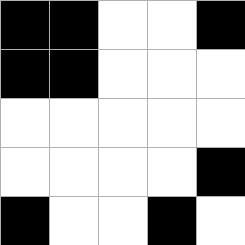[["black", "black", "white", "white", "black"], ["black", "black", "white", "white", "white"], ["white", "white", "white", "white", "white"], ["white", "white", "white", "white", "black"], ["black", "white", "white", "black", "white"]]